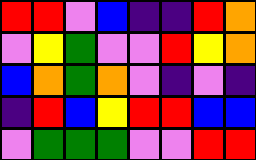[["red", "red", "violet", "blue", "indigo", "indigo", "red", "orange"], ["violet", "yellow", "green", "violet", "violet", "red", "yellow", "orange"], ["blue", "orange", "green", "orange", "violet", "indigo", "violet", "indigo"], ["indigo", "red", "blue", "yellow", "red", "red", "blue", "blue"], ["violet", "green", "green", "green", "violet", "violet", "red", "red"]]